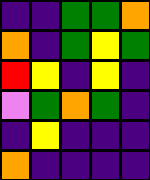[["indigo", "indigo", "green", "green", "orange"], ["orange", "indigo", "green", "yellow", "green"], ["red", "yellow", "indigo", "yellow", "indigo"], ["violet", "green", "orange", "green", "indigo"], ["indigo", "yellow", "indigo", "indigo", "indigo"], ["orange", "indigo", "indigo", "indigo", "indigo"]]